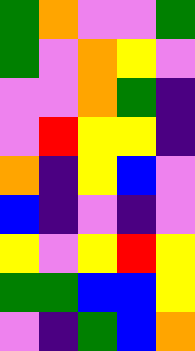[["green", "orange", "violet", "violet", "green"], ["green", "violet", "orange", "yellow", "violet"], ["violet", "violet", "orange", "green", "indigo"], ["violet", "red", "yellow", "yellow", "indigo"], ["orange", "indigo", "yellow", "blue", "violet"], ["blue", "indigo", "violet", "indigo", "violet"], ["yellow", "violet", "yellow", "red", "yellow"], ["green", "green", "blue", "blue", "yellow"], ["violet", "indigo", "green", "blue", "orange"]]